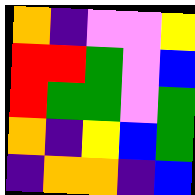[["orange", "indigo", "violet", "violet", "yellow"], ["red", "red", "green", "violet", "blue"], ["red", "green", "green", "violet", "green"], ["orange", "indigo", "yellow", "blue", "green"], ["indigo", "orange", "orange", "indigo", "blue"]]